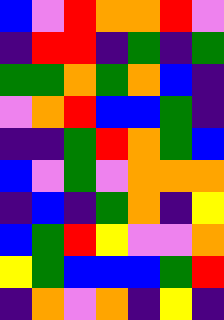[["blue", "violet", "red", "orange", "orange", "red", "violet"], ["indigo", "red", "red", "indigo", "green", "indigo", "green"], ["green", "green", "orange", "green", "orange", "blue", "indigo"], ["violet", "orange", "red", "blue", "blue", "green", "indigo"], ["indigo", "indigo", "green", "red", "orange", "green", "blue"], ["blue", "violet", "green", "violet", "orange", "orange", "orange"], ["indigo", "blue", "indigo", "green", "orange", "indigo", "yellow"], ["blue", "green", "red", "yellow", "violet", "violet", "orange"], ["yellow", "green", "blue", "blue", "blue", "green", "red"], ["indigo", "orange", "violet", "orange", "indigo", "yellow", "indigo"]]